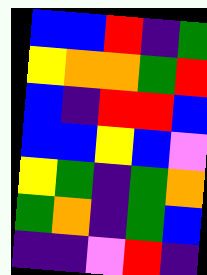[["blue", "blue", "red", "indigo", "green"], ["yellow", "orange", "orange", "green", "red"], ["blue", "indigo", "red", "red", "blue"], ["blue", "blue", "yellow", "blue", "violet"], ["yellow", "green", "indigo", "green", "orange"], ["green", "orange", "indigo", "green", "blue"], ["indigo", "indigo", "violet", "red", "indigo"]]